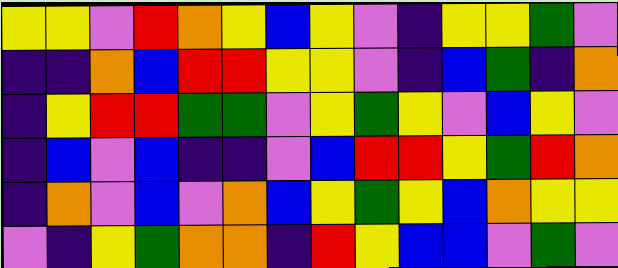[["yellow", "yellow", "violet", "red", "orange", "yellow", "blue", "yellow", "violet", "indigo", "yellow", "yellow", "green", "violet"], ["indigo", "indigo", "orange", "blue", "red", "red", "yellow", "yellow", "violet", "indigo", "blue", "green", "indigo", "orange"], ["indigo", "yellow", "red", "red", "green", "green", "violet", "yellow", "green", "yellow", "violet", "blue", "yellow", "violet"], ["indigo", "blue", "violet", "blue", "indigo", "indigo", "violet", "blue", "red", "red", "yellow", "green", "red", "orange"], ["indigo", "orange", "violet", "blue", "violet", "orange", "blue", "yellow", "green", "yellow", "blue", "orange", "yellow", "yellow"], ["violet", "indigo", "yellow", "green", "orange", "orange", "indigo", "red", "yellow", "blue", "blue", "violet", "green", "violet"]]